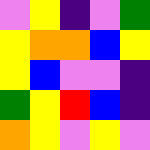[["violet", "yellow", "indigo", "violet", "green"], ["yellow", "orange", "orange", "blue", "yellow"], ["yellow", "blue", "violet", "violet", "indigo"], ["green", "yellow", "red", "blue", "indigo"], ["orange", "yellow", "violet", "yellow", "violet"]]